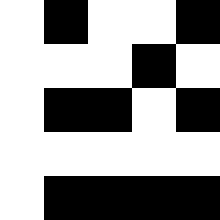[["white", "black", "white", "white", "black"], ["white", "white", "white", "black", "white"], ["white", "black", "black", "white", "black"], ["white", "white", "white", "white", "white"], ["white", "black", "black", "black", "black"]]